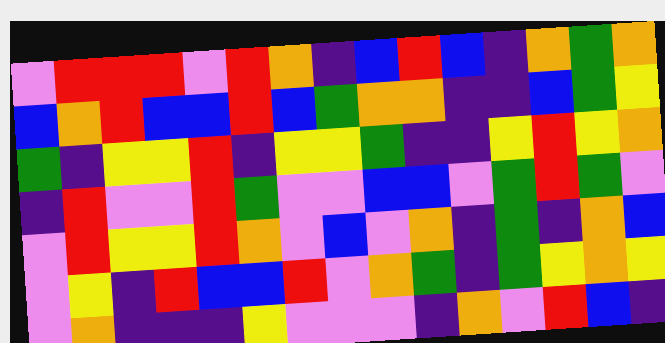[["violet", "red", "red", "red", "violet", "red", "orange", "indigo", "blue", "red", "blue", "indigo", "orange", "green", "orange"], ["blue", "orange", "red", "blue", "blue", "red", "blue", "green", "orange", "orange", "indigo", "indigo", "blue", "green", "yellow"], ["green", "indigo", "yellow", "yellow", "red", "indigo", "yellow", "yellow", "green", "indigo", "indigo", "yellow", "red", "yellow", "orange"], ["indigo", "red", "violet", "violet", "red", "green", "violet", "violet", "blue", "blue", "violet", "green", "red", "green", "violet"], ["violet", "red", "yellow", "yellow", "red", "orange", "violet", "blue", "violet", "orange", "indigo", "green", "indigo", "orange", "blue"], ["violet", "yellow", "indigo", "red", "blue", "blue", "red", "violet", "orange", "green", "indigo", "green", "yellow", "orange", "yellow"], ["violet", "orange", "indigo", "indigo", "indigo", "yellow", "violet", "violet", "violet", "indigo", "orange", "violet", "red", "blue", "indigo"]]